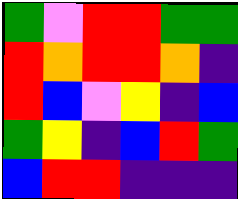[["green", "violet", "red", "red", "green", "green"], ["red", "orange", "red", "red", "orange", "indigo"], ["red", "blue", "violet", "yellow", "indigo", "blue"], ["green", "yellow", "indigo", "blue", "red", "green"], ["blue", "red", "red", "indigo", "indigo", "indigo"]]